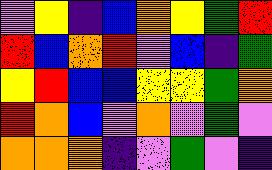[["violet", "yellow", "indigo", "blue", "orange", "yellow", "green", "red"], ["red", "blue", "orange", "red", "violet", "blue", "indigo", "green"], ["yellow", "red", "blue", "blue", "yellow", "yellow", "green", "orange"], ["red", "orange", "blue", "violet", "orange", "violet", "green", "violet"], ["orange", "orange", "orange", "indigo", "violet", "green", "violet", "indigo"]]